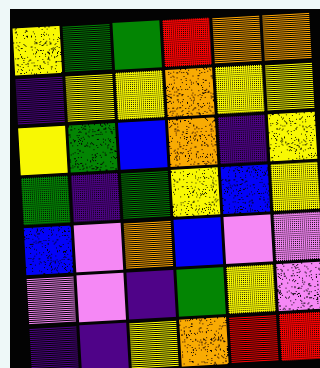[["yellow", "green", "green", "red", "orange", "orange"], ["indigo", "yellow", "yellow", "orange", "yellow", "yellow"], ["yellow", "green", "blue", "orange", "indigo", "yellow"], ["green", "indigo", "green", "yellow", "blue", "yellow"], ["blue", "violet", "orange", "blue", "violet", "violet"], ["violet", "violet", "indigo", "green", "yellow", "violet"], ["indigo", "indigo", "yellow", "orange", "red", "red"]]